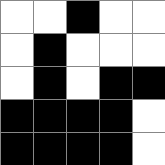[["white", "white", "black", "white", "white"], ["white", "black", "white", "white", "white"], ["white", "black", "white", "black", "black"], ["black", "black", "black", "black", "white"], ["black", "black", "black", "black", "white"]]